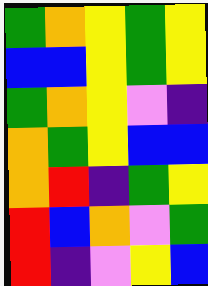[["green", "orange", "yellow", "green", "yellow"], ["blue", "blue", "yellow", "green", "yellow"], ["green", "orange", "yellow", "violet", "indigo"], ["orange", "green", "yellow", "blue", "blue"], ["orange", "red", "indigo", "green", "yellow"], ["red", "blue", "orange", "violet", "green"], ["red", "indigo", "violet", "yellow", "blue"]]